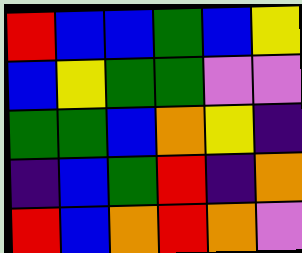[["red", "blue", "blue", "green", "blue", "yellow"], ["blue", "yellow", "green", "green", "violet", "violet"], ["green", "green", "blue", "orange", "yellow", "indigo"], ["indigo", "blue", "green", "red", "indigo", "orange"], ["red", "blue", "orange", "red", "orange", "violet"]]